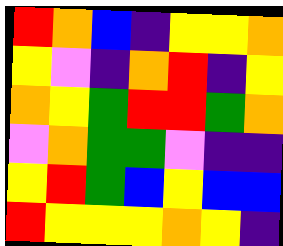[["red", "orange", "blue", "indigo", "yellow", "yellow", "orange"], ["yellow", "violet", "indigo", "orange", "red", "indigo", "yellow"], ["orange", "yellow", "green", "red", "red", "green", "orange"], ["violet", "orange", "green", "green", "violet", "indigo", "indigo"], ["yellow", "red", "green", "blue", "yellow", "blue", "blue"], ["red", "yellow", "yellow", "yellow", "orange", "yellow", "indigo"]]